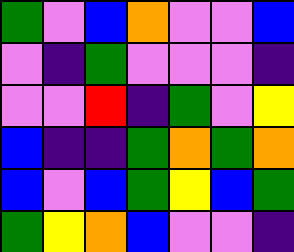[["green", "violet", "blue", "orange", "violet", "violet", "blue"], ["violet", "indigo", "green", "violet", "violet", "violet", "indigo"], ["violet", "violet", "red", "indigo", "green", "violet", "yellow"], ["blue", "indigo", "indigo", "green", "orange", "green", "orange"], ["blue", "violet", "blue", "green", "yellow", "blue", "green"], ["green", "yellow", "orange", "blue", "violet", "violet", "indigo"]]